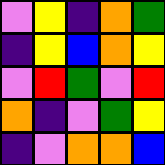[["violet", "yellow", "indigo", "orange", "green"], ["indigo", "yellow", "blue", "orange", "yellow"], ["violet", "red", "green", "violet", "red"], ["orange", "indigo", "violet", "green", "yellow"], ["indigo", "violet", "orange", "orange", "blue"]]